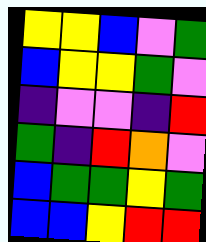[["yellow", "yellow", "blue", "violet", "green"], ["blue", "yellow", "yellow", "green", "violet"], ["indigo", "violet", "violet", "indigo", "red"], ["green", "indigo", "red", "orange", "violet"], ["blue", "green", "green", "yellow", "green"], ["blue", "blue", "yellow", "red", "red"]]